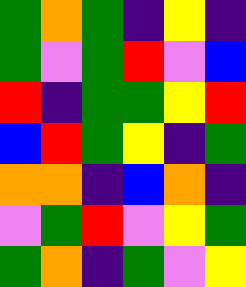[["green", "orange", "green", "indigo", "yellow", "indigo"], ["green", "violet", "green", "red", "violet", "blue"], ["red", "indigo", "green", "green", "yellow", "red"], ["blue", "red", "green", "yellow", "indigo", "green"], ["orange", "orange", "indigo", "blue", "orange", "indigo"], ["violet", "green", "red", "violet", "yellow", "green"], ["green", "orange", "indigo", "green", "violet", "yellow"]]